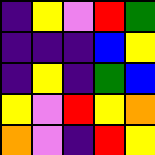[["indigo", "yellow", "violet", "red", "green"], ["indigo", "indigo", "indigo", "blue", "yellow"], ["indigo", "yellow", "indigo", "green", "blue"], ["yellow", "violet", "red", "yellow", "orange"], ["orange", "violet", "indigo", "red", "yellow"]]